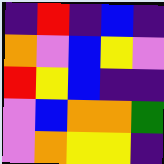[["indigo", "red", "indigo", "blue", "indigo"], ["orange", "violet", "blue", "yellow", "violet"], ["red", "yellow", "blue", "indigo", "indigo"], ["violet", "blue", "orange", "orange", "green"], ["violet", "orange", "yellow", "yellow", "indigo"]]